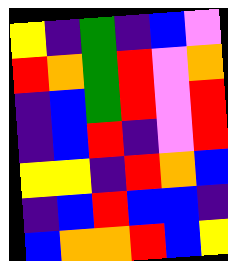[["yellow", "indigo", "green", "indigo", "blue", "violet"], ["red", "orange", "green", "red", "violet", "orange"], ["indigo", "blue", "green", "red", "violet", "red"], ["indigo", "blue", "red", "indigo", "violet", "red"], ["yellow", "yellow", "indigo", "red", "orange", "blue"], ["indigo", "blue", "red", "blue", "blue", "indigo"], ["blue", "orange", "orange", "red", "blue", "yellow"]]